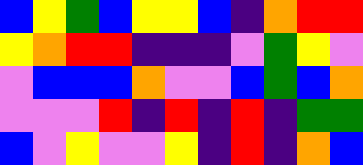[["blue", "yellow", "green", "blue", "yellow", "yellow", "blue", "indigo", "orange", "red", "red"], ["yellow", "orange", "red", "red", "indigo", "indigo", "indigo", "violet", "green", "yellow", "violet"], ["violet", "blue", "blue", "blue", "orange", "violet", "violet", "blue", "green", "blue", "orange"], ["violet", "violet", "violet", "red", "indigo", "red", "indigo", "red", "indigo", "green", "green"], ["blue", "violet", "yellow", "violet", "violet", "yellow", "indigo", "red", "indigo", "orange", "blue"]]